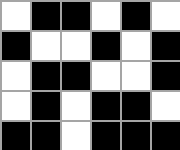[["white", "black", "black", "white", "black", "white"], ["black", "white", "white", "black", "white", "black"], ["white", "black", "black", "white", "white", "black"], ["white", "black", "white", "black", "black", "white"], ["black", "black", "white", "black", "black", "black"]]